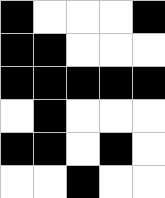[["black", "white", "white", "white", "black"], ["black", "black", "white", "white", "white"], ["black", "black", "black", "black", "black"], ["white", "black", "white", "white", "white"], ["black", "black", "white", "black", "white"], ["white", "white", "black", "white", "white"]]